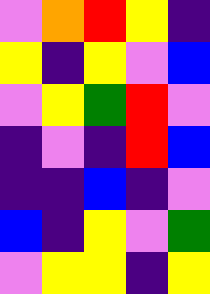[["violet", "orange", "red", "yellow", "indigo"], ["yellow", "indigo", "yellow", "violet", "blue"], ["violet", "yellow", "green", "red", "violet"], ["indigo", "violet", "indigo", "red", "blue"], ["indigo", "indigo", "blue", "indigo", "violet"], ["blue", "indigo", "yellow", "violet", "green"], ["violet", "yellow", "yellow", "indigo", "yellow"]]